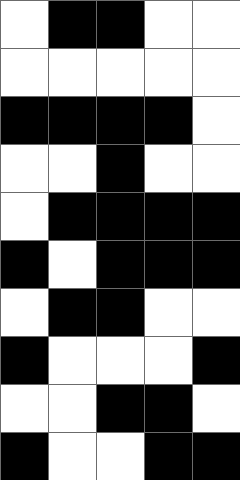[["white", "black", "black", "white", "white"], ["white", "white", "white", "white", "white"], ["black", "black", "black", "black", "white"], ["white", "white", "black", "white", "white"], ["white", "black", "black", "black", "black"], ["black", "white", "black", "black", "black"], ["white", "black", "black", "white", "white"], ["black", "white", "white", "white", "black"], ["white", "white", "black", "black", "white"], ["black", "white", "white", "black", "black"]]